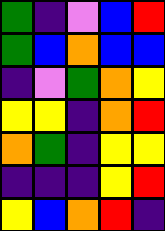[["green", "indigo", "violet", "blue", "red"], ["green", "blue", "orange", "blue", "blue"], ["indigo", "violet", "green", "orange", "yellow"], ["yellow", "yellow", "indigo", "orange", "red"], ["orange", "green", "indigo", "yellow", "yellow"], ["indigo", "indigo", "indigo", "yellow", "red"], ["yellow", "blue", "orange", "red", "indigo"]]